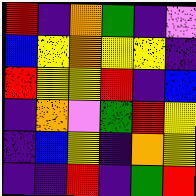[["red", "indigo", "orange", "green", "indigo", "violet"], ["blue", "yellow", "orange", "yellow", "yellow", "indigo"], ["red", "yellow", "yellow", "red", "indigo", "blue"], ["indigo", "orange", "violet", "green", "red", "yellow"], ["indigo", "blue", "yellow", "indigo", "orange", "yellow"], ["indigo", "indigo", "red", "indigo", "green", "red"]]